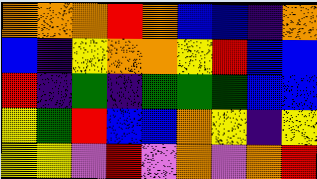[["orange", "orange", "orange", "red", "orange", "blue", "blue", "indigo", "orange"], ["blue", "indigo", "yellow", "orange", "orange", "yellow", "red", "blue", "blue"], ["red", "indigo", "green", "indigo", "green", "green", "green", "blue", "blue"], ["yellow", "green", "red", "blue", "blue", "orange", "yellow", "indigo", "yellow"], ["yellow", "yellow", "violet", "red", "violet", "orange", "violet", "orange", "red"]]